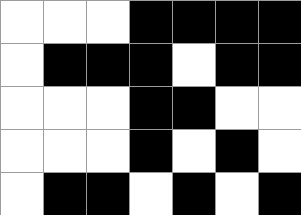[["white", "white", "white", "black", "black", "black", "black"], ["white", "black", "black", "black", "white", "black", "black"], ["white", "white", "white", "black", "black", "white", "white"], ["white", "white", "white", "black", "white", "black", "white"], ["white", "black", "black", "white", "black", "white", "black"]]